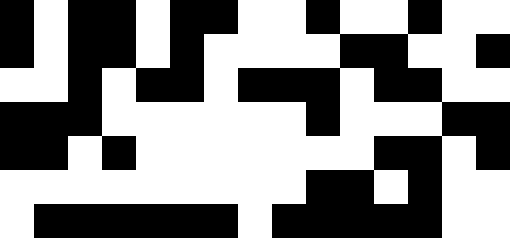[["black", "white", "black", "black", "white", "black", "black", "white", "white", "black", "white", "white", "black", "white", "white"], ["black", "white", "black", "black", "white", "black", "white", "white", "white", "white", "black", "black", "white", "white", "black"], ["white", "white", "black", "white", "black", "black", "white", "black", "black", "black", "white", "black", "black", "white", "white"], ["black", "black", "black", "white", "white", "white", "white", "white", "white", "black", "white", "white", "white", "black", "black"], ["black", "black", "white", "black", "white", "white", "white", "white", "white", "white", "white", "black", "black", "white", "black"], ["white", "white", "white", "white", "white", "white", "white", "white", "white", "black", "black", "white", "black", "white", "white"], ["white", "black", "black", "black", "black", "black", "black", "white", "black", "black", "black", "black", "black", "white", "white"]]